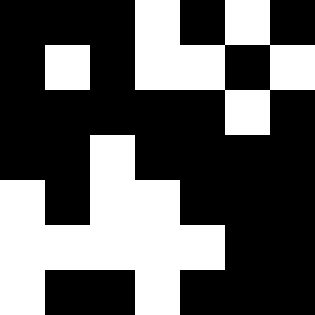[["black", "black", "black", "white", "black", "white", "black"], ["black", "white", "black", "white", "white", "black", "white"], ["black", "black", "black", "black", "black", "white", "black"], ["black", "black", "white", "black", "black", "black", "black"], ["white", "black", "white", "white", "black", "black", "black"], ["white", "white", "white", "white", "white", "black", "black"], ["white", "black", "black", "white", "black", "black", "black"]]